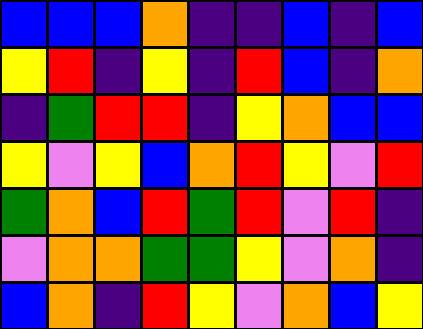[["blue", "blue", "blue", "orange", "indigo", "indigo", "blue", "indigo", "blue"], ["yellow", "red", "indigo", "yellow", "indigo", "red", "blue", "indigo", "orange"], ["indigo", "green", "red", "red", "indigo", "yellow", "orange", "blue", "blue"], ["yellow", "violet", "yellow", "blue", "orange", "red", "yellow", "violet", "red"], ["green", "orange", "blue", "red", "green", "red", "violet", "red", "indigo"], ["violet", "orange", "orange", "green", "green", "yellow", "violet", "orange", "indigo"], ["blue", "orange", "indigo", "red", "yellow", "violet", "orange", "blue", "yellow"]]